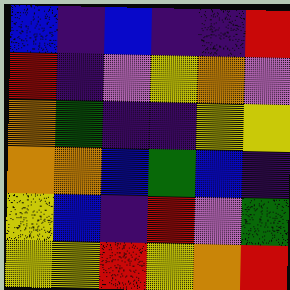[["blue", "indigo", "blue", "indigo", "indigo", "red"], ["red", "indigo", "violet", "yellow", "orange", "violet"], ["orange", "green", "indigo", "indigo", "yellow", "yellow"], ["orange", "orange", "blue", "green", "blue", "indigo"], ["yellow", "blue", "indigo", "red", "violet", "green"], ["yellow", "yellow", "red", "yellow", "orange", "red"]]